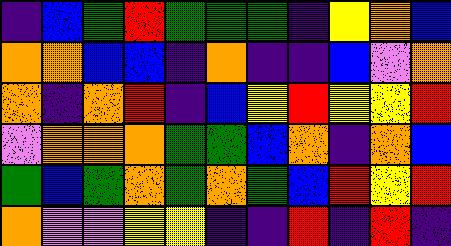[["indigo", "blue", "green", "red", "green", "green", "green", "indigo", "yellow", "orange", "blue"], ["orange", "orange", "blue", "blue", "indigo", "orange", "indigo", "indigo", "blue", "violet", "orange"], ["orange", "indigo", "orange", "red", "indigo", "blue", "yellow", "red", "yellow", "yellow", "red"], ["violet", "orange", "orange", "orange", "green", "green", "blue", "orange", "indigo", "orange", "blue"], ["green", "blue", "green", "orange", "green", "orange", "green", "blue", "red", "yellow", "red"], ["orange", "violet", "violet", "yellow", "yellow", "indigo", "indigo", "red", "indigo", "red", "indigo"]]